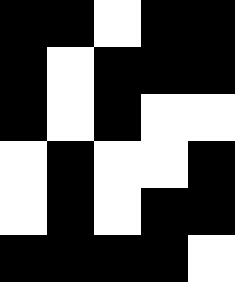[["black", "black", "white", "black", "black"], ["black", "white", "black", "black", "black"], ["black", "white", "black", "white", "white"], ["white", "black", "white", "white", "black"], ["white", "black", "white", "black", "black"], ["black", "black", "black", "black", "white"]]